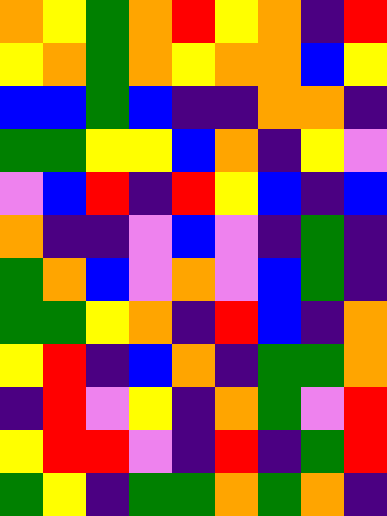[["orange", "yellow", "green", "orange", "red", "yellow", "orange", "indigo", "red"], ["yellow", "orange", "green", "orange", "yellow", "orange", "orange", "blue", "yellow"], ["blue", "blue", "green", "blue", "indigo", "indigo", "orange", "orange", "indigo"], ["green", "green", "yellow", "yellow", "blue", "orange", "indigo", "yellow", "violet"], ["violet", "blue", "red", "indigo", "red", "yellow", "blue", "indigo", "blue"], ["orange", "indigo", "indigo", "violet", "blue", "violet", "indigo", "green", "indigo"], ["green", "orange", "blue", "violet", "orange", "violet", "blue", "green", "indigo"], ["green", "green", "yellow", "orange", "indigo", "red", "blue", "indigo", "orange"], ["yellow", "red", "indigo", "blue", "orange", "indigo", "green", "green", "orange"], ["indigo", "red", "violet", "yellow", "indigo", "orange", "green", "violet", "red"], ["yellow", "red", "red", "violet", "indigo", "red", "indigo", "green", "red"], ["green", "yellow", "indigo", "green", "green", "orange", "green", "orange", "indigo"]]